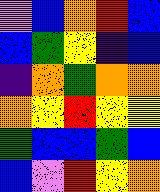[["violet", "blue", "orange", "red", "blue"], ["blue", "green", "yellow", "indigo", "blue"], ["indigo", "orange", "green", "orange", "orange"], ["orange", "yellow", "red", "yellow", "yellow"], ["green", "blue", "blue", "green", "blue"], ["blue", "violet", "red", "yellow", "orange"]]